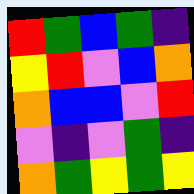[["red", "green", "blue", "green", "indigo"], ["yellow", "red", "violet", "blue", "orange"], ["orange", "blue", "blue", "violet", "red"], ["violet", "indigo", "violet", "green", "indigo"], ["orange", "green", "yellow", "green", "yellow"]]